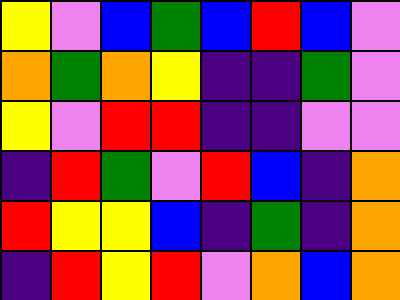[["yellow", "violet", "blue", "green", "blue", "red", "blue", "violet"], ["orange", "green", "orange", "yellow", "indigo", "indigo", "green", "violet"], ["yellow", "violet", "red", "red", "indigo", "indigo", "violet", "violet"], ["indigo", "red", "green", "violet", "red", "blue", "indigo", "orange"], ["red", "yellow", "yellow", "blue", "indigo", "green", "indigo", "orange"], ["indigo", "red", "yellow", "red", "violet", "orange", "blue", "orange"]]